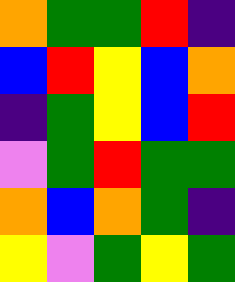[["orange", "green", "green", "red", "indigo"], ["blue", "red", "yellow", "blue", "orange"], ["indigo", "green", "yellow", "blue", "red"], ["violet", "green", "red", "green", "green"], ["orange", "blue", "orange", "green", "indigo"], ["yellow", "violet", "green", "yellow", "green"]]